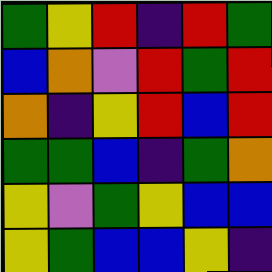[["green", "yellow", "red", "indigo", "red", "green"], ["blue", "orange", "violet", "red", "green", "red"], ["orange", "indigo", "yellow", "red", "blue", "red"], ["green", "green", "blue", "indigo", "green", "orange"], ["yellow", "violet", "green", "yellow", "blue", "blue"], ["yellow", "green", "blue", "blue", "yellow", "indigo"]]